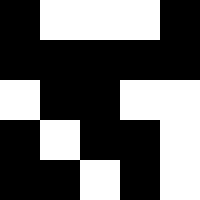[["black", "white", "white", "white", "black"], ["black", "black", "black", "black", "black"], ["white", "black", "black", "white", "white"], ["black", "white", "black", "black", "white"], ["black", "black", "white", "black", "white"]]